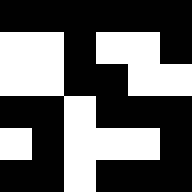[["black", "black", "black", "black", "black", "black"], ["white", "white", "black", "white", "white", "black"], ["white", "white", "black", "black", "white", "white"], ["black", "black", "white", "black", "black", "black"], ["white", "black", "white", "white", "white", "black"], ["black", "black", "white", "black", "black", "black"]]